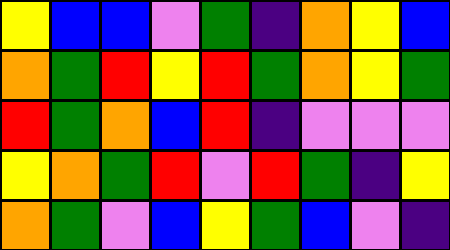[["yellow", "blue", "blue", "violet", "green", "indigo", "orange", "yellow", "blue"], ["orange", "green", "red", "yellow", "red", "green", "orange", "yellow", "green"], ["red", "green", "orange", "blue", "red", "indigo", "violet", "violet", "violet"], ["yellow", "orange", "green", "red", "violet", "red", "green", "indigo", "yellow"], ["orange", "green", "violet", "blue", "yellow", "green", "blue", "violet", "indigo"]]